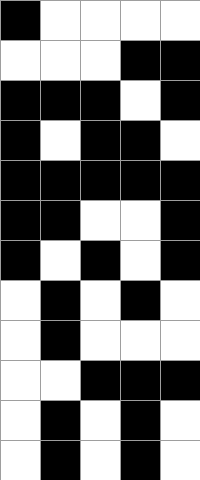[["black", "white", "white", "white", "white"], ["white", "white", "white", "black", "black"], ["black", "black", "black", "white", "black"], ["black", "white", "black", "black", "white"], ["black", "black", "black", "black", "black"], ["black", "black", "white", "white", "black"], ["black", "white", "black", "white", "black"], ["white", "black", "white", "black", "white"], ["white", "black", "white", "white", "white"], ["white", "white", "black", "black", "black"], ["white", "black", "white", "black", "white"], ["white", "black", "white", "black", "white"]]